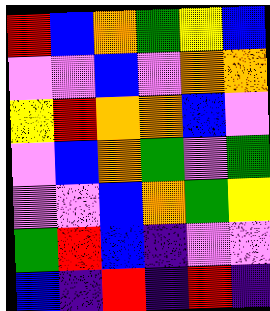[["red", "blue", "orange", "green", "yellow", "blue"], ["violet", "violet", "blue", "violet", "orange", "orange"], ["yellow", "red", "orange", "orange", "blue", "violet"], ["violet", "blue", "orange", "green", "violet", "green"], ["violet", "violet", "blue", "orange", "green", "yellow"], ["green", "red", "blue", "indigo", "violet", "violet"], ["blue", "indigo", "red", "indigo", "red", "indigo"]]